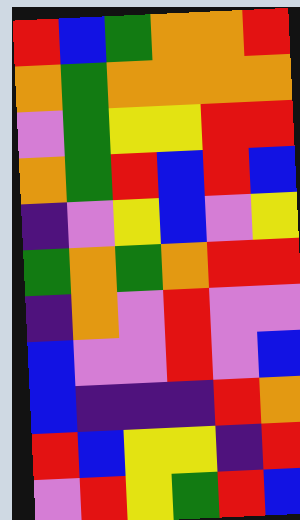[["red", "blue", "green", "orange", "orange", "red"], ["orange", "green", "orange", "orange", "orange", "orange"], ["violet", "green", "yellow", "yellow", "red", "red"], ["orange", "green", "red", "blue", "red", "blue"], ["indigo", "violet", "yellow", "blue", "violet", "yellow"], ["green", "orange", "green", "orange", "red", "red"], ["indigo", "orange", "violet", "red", "violet", "violet"], ["blue", "violet", "violet", "red", "violet", "blue"], ["blue", "indigo", "indigo", "indigo", "red", "orange"], ["red", "blue", "yellow", "yellow", "indigo", "red"], ["violet", "red", "yellow", "green", "red", "blue"]]